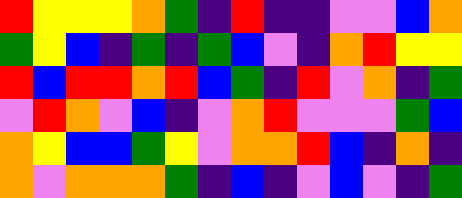[["red", "yellow", "yellow", "yellow", "orange", "green", "indigo", "red", "indigo", "indigo", "violet", "violet", "blue", "orange"], ["green", "yellow", "blue", "indigo", "green", "indigo", "green", "blue", "violet", "indigo", "orange", "red", "yellow", "yellow"], ["red", "blue", "red", "red", "orange", "red", "blue", "green", "indigo", "red", "violet", "orange", "indigo", "green"], ["violet", "red", "orange", "violet", "blue", "indigo", "violet", "orange", "red", "violet", "violet", "violet", "green", "blue"], ["orange", "yellow", "blue", "blue", "green", "yellow", "violet", "orange", "orange", "red", "blue", "indigo", "orange", "indigo"], ["orange", "violet", "orange", "orange", "orange", "green", "indigo", "blue", "indigo", "violet", "blue", "violet", "indigo", "green"]]